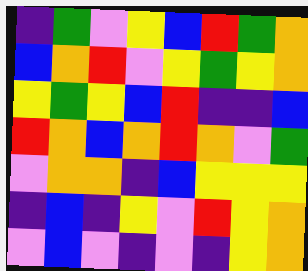[["indigo", "green", "violet", "yellow", "blue", "red", "green", "orange"], ["blue", "orange", "red", "violet", "yellow", "green", "yellow", "orange"], ["yellow", "green", "yellow", "blue", "red", "indigo", "indigo", "blue"], ["red", "orange", "blue", "orange", "red", "orange", "violet", "green"], ["violet", "orange", "orange", "indigo", "blue", "yellow", "yellow", "yellow"], ["indigo", "blue", "indigo", "yellow", "violet", "red", "yellow", "orange"], ["violet", "blue", "violet", "indigo", "violet", "indigo", "yellow", "orange"]]